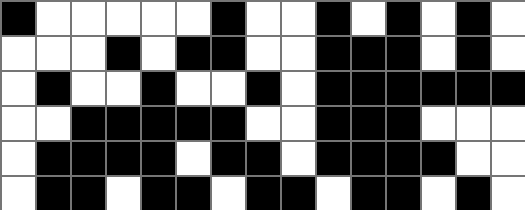[["black", "white", "white", "white", "white", "white", "black", "white", "white", "black", "white", "black", "white", "black", "white"], ["white", "white", "white", "black", "white", "black", "black", "white", "white", "black", "black", "black", "white", "black", "white"], ["white", "black", "white", "white", "black", "white", "white", "black", "white", "black", "black", "black", "black", "black", "black"], ["white", "white", "black", "black", "black", "black", "black", "white", "white", "black", "black", "black", "white", "white", "white"], ["white", "black", "black", "black", "black", "white", "black", "black", "white", "black", "black", "black", "black", "white", "white"], ["white", "black", "black", "white", "black", "black", "white", "black", "black", "white", "black", "black", "white", "black", "white"]]